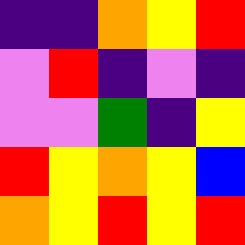[["indigo", "indigo", "orange", "yellow", "red"], ["violet", "red", "indigo", "violet", "indigo"], ["violet", "violet", "green", "indigo", "yellow"], ["red", "yellow", "orange", "yellow", "blue"], ["orange", "yellow", "red", "yellow", "red"]]